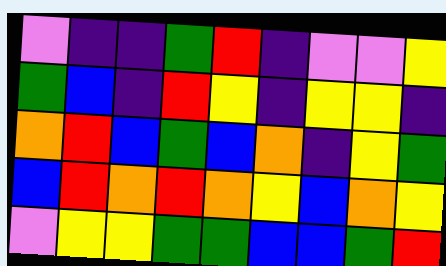[["violet", "indigo", "indigo", "green", "red", "indigo", "violet", "violet", "yellow"], ["green", "blue", "indigo", "red", "yellow", "indigo", "yellow", "yellow", "indigo"], ["orange", "red", "blue", "green", "blue", "orange", "indigo", "yellow", "green"], ["blue", "red", "orange", "red", "orange", "yellow", "blue", "orange", "yellow"], ["violet", "yellow", "yellow", "green", "green", "blue", "blue", "green", "red"]]